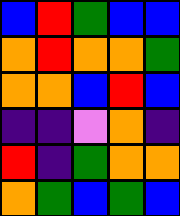[["blue", "red", "green", "blue", "blue"], ["orange", "red", "orange", "orange", "green"], ["orange", "orange", "blue", "red", "blue"], ["indigo", "indigo", "violet", "orange", "indigo"], ["red", "indigo", "green", "orange", "orange"], ["orange", "green", "blue", "green", "blue"]]